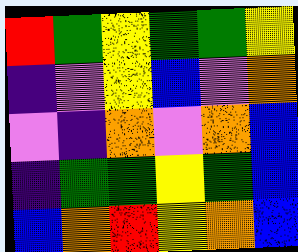[["red", "green", "yellow", "green", "green", "yellow"], ["indigo", "violet", "yellow", "blue", "violet", "orange"], ["violet", "indigo", "orange", "violet", "orange", "blue"], ["indigo", "green", "green", "yellow", "green", "blue"], ["blue", "orange", "red", "yellow", "orange", "blue"]]